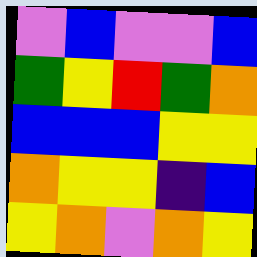[["violet", "blue", "violet", "violet", "blue"], ["green", "yellow", "red", "green", "orange"], ["blue", "blue", "blue", "yellow", "yellow"], ["orange", "yellow", "yellow", "indigo", "blue"], ["yellow", "orange", "violet", "orange", "yellow"]]